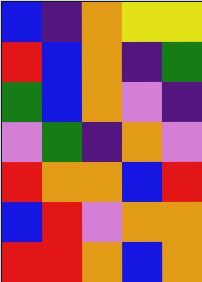[["blue", "indigo", "orange", "yellow", "yellow"], ["red", "blue", "orange", "indigo", "green"], ["green", "blue", "orange", "violet", "indigo"], ["violet", "green", "indigo", "orange", "violet"], ["red", "orange", "orange", "blue", "red"], ["blue", "red", "violet", "orange", "orange"], ["red", "red", "orange", "blue", "orange"]]